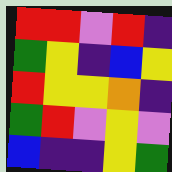[["red", "red", "violet", "red", "indigo"], ["green", "yellow", "indigo", "blue", "yellow"], ["red", "yellow", "yellow", "orange", "indigo"], ["green", "red", "violet", "yellow", "violet"], ["blue", "indigo", "indigo", "yellow", "green"]]